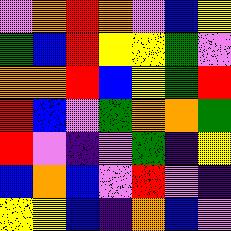[["violet", "orange", "red", "orange", "violet", "blue", "yellow"], ["green", "blue", "red", "yellow", "yellow", "green", "violet"], ["orange", "orange", "red", "blue", "yellow", "green", "red"], ["red", "blue", "violet", "green", "orange", "orange", "green"], ["red", "violet", "indigo", "violet", "green", "indigo", "yellow"], ["blue", "orange", "blue", "violet", "red", "violet", "indigo"], ["yellow", "yellow", "blue", "indigo", "orange", "blue", "violet"]]